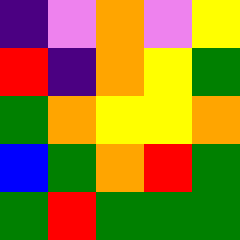[["indigo", "violet", "orange", "violet", "yellow"], ["red", "indigo", "orange", "yellow", "green"], ["green", "orange", "yellow", "yellow", "orange"], ["blue", "green", "orange", "red", "green"], ["green", "red", "green", "green", "green"]]